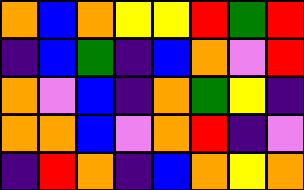[["orange", "blue", "orange", "yellow", "yellow", "red", "green", "red"], ["indigo", "blue", "green", "indigo", "blue", "orange", "violet", "red"], ["orange", "violet", "blue", "indigo", "orange", "green", "yellow", "indigo"], ["orange", "orange", "blue", "violet", "orange", "red", "indigo", "violet"], ["indigo", "red", "orange", "indigo", "blue", "orange", "yellow", "orange"]]